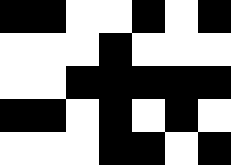[["black", "black", "white", "white", "black", "white", "black"], ["white", "white", "white", "black", "white", "white", "white"], ["white", "white", "black", "black", "black", "black", "black"], ["black", "black", "white", "black", "white", "black", "white"], ["white", "white", "white", "black", "black", "white", "black"]]